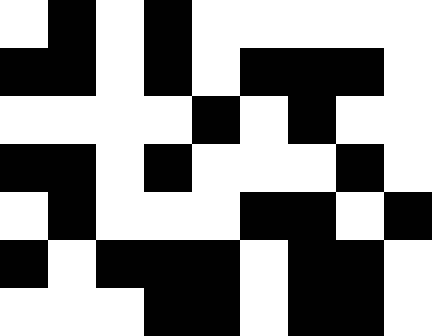[["white", "black", "white", "black", "white", "white", "white", "white", "white"], ["black", "black", "white", "black", "white", "black", "black", "black", "white"], ["white", "white", "white", "white", "black", "white", "black", "white", "white"], ["black", "black", "white", "black", "white", "white", "white", "black", "white"], ["white", "black", "white", "white", "white", "black", "black", "white", "black"], ["black", "white", "black", "black", "black", "white", "black", "black", "white"], ["white", "white", "white", "black", "black", "white", "black", "black", "white"]]